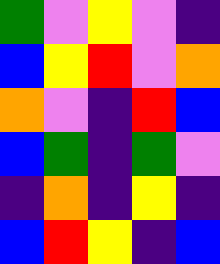[["green", "violet", "yellow", "violet", "indigo"], ["blue", "yellow", "red", "violet", "orange"], ["orange", "violet", "indigo", "red", "blue"], ["blue", "green", "indigo", "green", "violet"], ["indigo", "orange", "indigo", "yellow", "indigo"], ["blue", "red", "yellow", "indigo", "blue"]]